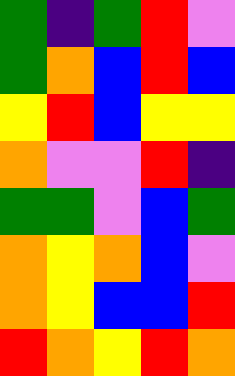[["green", "indigo", "green", "red", "violet"], ["green", "orange", "blue", "red", "blue"], ["yellow", "red", "blue", "yellow", "yellow"], ["orange", "violet", "violet", "red", "indigo"], ["green", "green", "violet", "blue", "green"], ["orange", "yellow", "orange", "blue", "violet"], ["orange", "yellow", "blue", "blue", "red"], ["red", "orange", "yellow", "red", "orange"]]